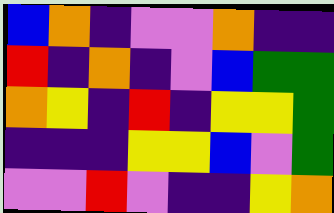[["blue", "orange", "indigo", "violet", "violet", "orange", "indigo", "indigo"], ["red", "indigo", "orange", "indigo", "violet", "blue", "green", "green"], ["orange", "yellow", "indigo", "red", "indigo", "yellow", "yellow", "green"], ["indigo", "indigo", "indigo", "yellow", "yellow", "blue", "violet", "green"], ["violet", "violet", "red", "violet", "indigo", "indigo", "yellow", "orange"]]